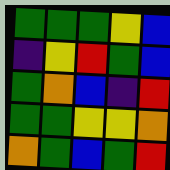[["green", "green", "green", "yellow", "blue"], ["indigo", "yellow", "red", "green", "blue"], ["green", "orange", "blue", "indigo", "red"], ["green", "green", "yellow", "yellow", "orange"], ["orange", "green", "blue", "green", "red"]]